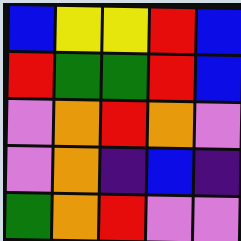[["blue", "yellow", "yellow", "red", "blue"], ["red", "green", "green", "red", "blue"], ["violet", "orange", "red", "orange", "violet"], ["violet", "orange", "indigo", "blue", "indigo"], ["green", "orange", "red", "violet", "violet"]]